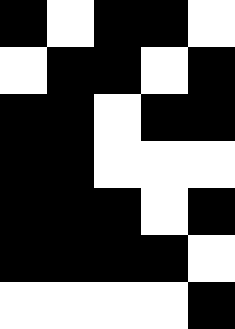[["black", "white", "black", "black", "white"], ["white", "black", "black", "white", "black"], ["black", "black", "white", "black", "black"], ["black", "black", "white", "white", "white"], ["black", "black", "black", "white", "black"], ["black", "black", "black", "black", "white"], ["white", "white", "white", "white", "black"]]